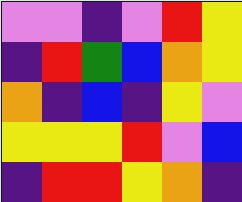[["violet", "violet", "indigo", "violet", "red", "yellow"], ["indigo", "red", "green", "blue", "orange", "yellow"], ["orange", "indigo", "blue", "indigo", "yellow", "violet"], ["yellow", "yellow", "yellow", "red", "violet", "blue"], ["indigo", "red", "red", "yellow", "orange", "indigo"]]